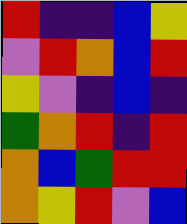[["red", "indigo", "indigo", "blue", "yellow"], ["violet", "red", "orange", "blue", "red"], ["yellow", "violet", "indigo", "blue", "indigo"], ["green", "orange", "red", "indigo", "red"], ["orange", "blue", "green", "red", "red"], ["orange", "yellow", "red", "violet", "blue"]]